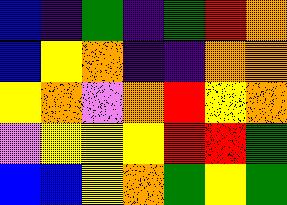[["blue", "indigo", "green", "indigo", "green", "red", "orange"], ["blue", "yellow", "orange", "indigo", "indigo", "orange", "orange"], ["yellow", "orange", "violet", "orange", "red", "yellow", "orange"], ["violet", "yellow", "yellow", "yellow", "red", "red", "green"], ["blue", "blue", "yellow", "orange", "green", "yellow", "green"]]